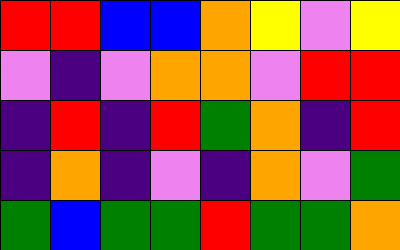[["red", "red", "blue", "blue", "orange", "yellow", "violet", "yellow"], ["violet", "indigo", "violet", "orange", "orange", "violet", "red", "red"], ["indigo", "red", "indigo", "red", "green", "orange", "indigo", "red"], ["indigo", "orange", "indigo", "violet", "indigo", "orange", "violet", "green"], ["green", "blue", "green", "green", "red", "green", "green", "orange"]]